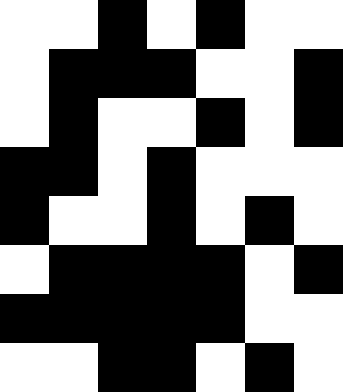[["white", "white", "black", "white", "black", "white", "white"], ["white", "black", "black", "black", "white", "white", "black"], ["white", "black", "white", "white", "black", "white", "black"], ["black", "black", "white", "black", "white", "white", "white"], ["black", "white", "white", "black", "white", "black", "white"], ["white", "black", "black", "black", "black", "white", "black"], ["black", "black", "black", "black", "black", "white", "white"], ["white", "white", "black", "black", "white", "black", "white"]]